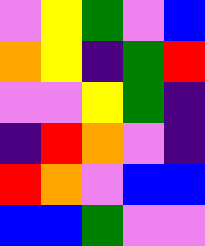[["violet", "yellow", "green", "violet", "blue"], ["orange", "yellow", "indigo", "green", "red"], ["violet", "violet", "yellow", "green", "indigo"], ["indigo", "red", "orange", "violet", "indigo"], ["red", "orange", "violet", "blue", "blue"], ["blue", "blue", "green", "violet", "violet"]]